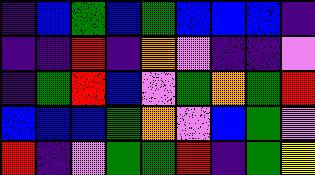[["indigo", "blue", "green", "blue", "green", "blue", "blue", "blue", "indigo"], ["indigo", "indigo", "red", "indigo", "orange", "violet", "indigo", "indigo", "violet"], ["indigo", "green", "red", "blue", "violet", "green", "orange", "green", "red"], ["blue", "blue", "blue", "green", "orange", "violet", "blue", "green", "violet"], ["red", "indigo", "violet", "green", "green", "red", "indigo", "green", "yellow"]]